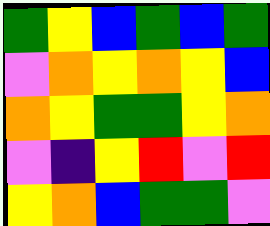[["green", "yellow", "blue", "green", "blue", "green"], ["violet", "orange", "yellow", "orange", "yellow", "blue"], ["orange", "yellow", "green", "green", "yellow", "orange"], ["violet", "indigo", "yellow", "red", "violet", "red"], ["yellow", "orange", "blue", "green", "green", "violet"]]